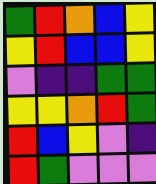[["green", "red", "orange", "blue", "yellow"], ["yellow", "red", "blue", "blue", "yellow"], ["violet", "indigo", "indigo", "green", "green"], ["yellow", "yellow", "orange", "red", "green"], ["red", "blue", "yellow", "violet", "indigo"], ["red", "green", "violet", "violet", "violet"]]